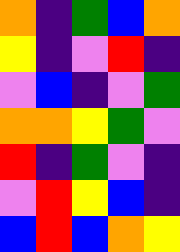[["orange", "indigo", "green", "blue", "orange"], ["yellow", "indigo", "violet", "red", "indigo"], ["violet", "blue", "indigo", "violet", "green"], ["orange", "orange", "yellow", "green", "violet"], ["red", "indigo", "green", "violet", "indigo"], ["violet", "red", "yellow", "blue", "indigo"], ["blue", "red", "blue", "orange", "yellow"]]